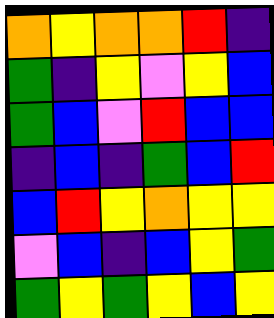[["orange", "yellow", "orange", "orange", "red", "indigo"], ["green", "indigo", "yellow", "violet", "yellow", "blue"], ["green", "blue", "violet", "red", "blue", "blue"], ["indigo", "blue", "indigo", "green", "blue", "red"], ["blue", "red", "yellow", "orange", "yellow", "yellow"], ["violet", "blue", "indigo", "blue", "yellow", "green"], ["green", "yellow", "green", "yellow", "blue", "yellow"]]